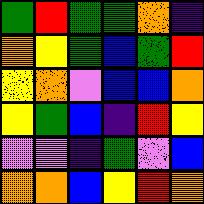[["green", "red", "green", "green", "orange", "indigo"], ["orange", "yellow", "green", "blue", "green", "red"], ["yellow", "orange", "violet", "blue", "blue", "orange"], ["yellow", "green", "blue", "indigo", "red", "yellow"], ["violet", "violet", "indigo", "green", "violet", "blue"], ["orange", "orange", "blue", "yellow", "red", "orange"]]